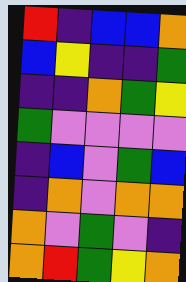[["red", "indigo", "blue", "blue", "orange"], ["blue", "yellow", "indigo", "indigo", "green"], ["indigo", "indigo", "orange", "green", "yellow"], ["green", "violet", "violet", "violet", "violet"], ["indigo", "blue", "violet", "green", "blue"], ["indigo", "orange", "violet", "orange", "orange"], ["orange", "violet", "green", "violet", "indigo"], ["orange", "red", "green", "yellow", "orange"]]